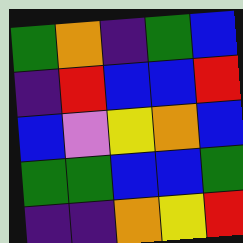[["green", "orange", "indigo", "green", "blue"], ["indigo", "red", "blue", "blue", "red"], ["blue", "violet", "yellow", "orange", "blue"], ["green", "green", "blue", "blue", "green"], ["indigo", "indigo", "orange", "yellow", "red"]]